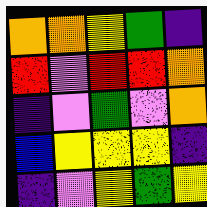[["orange", "orange", "yellow", "green", "indigo"], ["red", "violet", "red", "red", "orange"], ["indigo", "violet", "green", "violet", "orange"], ["blue", "yellow", "yellow", "yellow", "indigo"], ["indigo", "violet", "yellow", "green", "yellow"]]